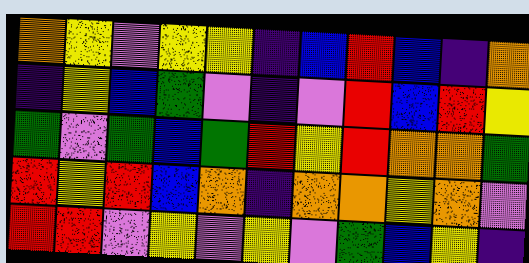[["orange", "yellow", "violet", "yellow", "yellow", "indigo", "blue", "red", "blue", "indigo", "orange"], ["indigo", "yellow", "blue", "green", "violet", "indigo", "violet", "red", "blue", "red", "yellow"], ["green", "violet", "green", "blue", "green", "red", "yellow", "red", "orange", "orange", "green"], ["red", "yellow", "red", "blue", "orange", "indigo", "orange", "orange", "yellow", "orange", "violet"], ["red", "red", "violet", "yellow", "violet", "yellow", "violet", "green", "blue", "yellow", "indigo"]]